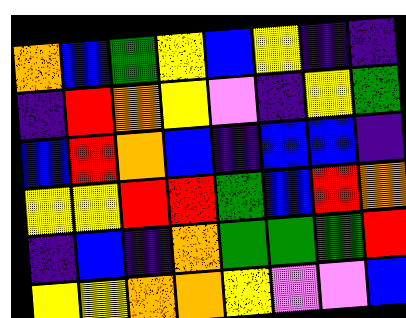[["orange", "blue", "green", "yellow", "blue", "yellow", "indigo", "indigo"], ["indigo", "red", "orange", "yellow", "violet", "indigo", "yellow", "green"], ["blue", "red", "orange", "blue", "indigo", "blue", "blue", "indigo"], ["yellow", "yellow", "red", "red", "green", "blue", "red", "orange"], ["indigo", "blue", "indigo", "orange", "green", "green", "green", "red"], ["yellow", "yellow", "orange", "orange", "yellow", "violet", "violet", "blue"]]